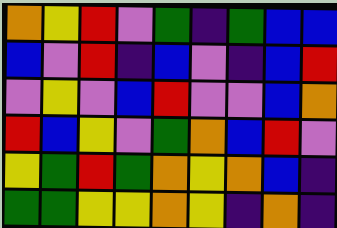[["orange", "yellow", "red", "violet", "green", "indigo", "green", "blue", "blue"], ["blue", "violet", "red", "indigo", "blue", "violet", "indigo", "blue", "red"], ["violet", "yellow", "violet", "blue", "red", "violet", "violet", "blue", "orange"], ["red", "blue", "yellow", "violet", "green", "orange", "blue", "red", "violet"], ["yellow", "green", "red", "green", "orange", "yellow", "orange", "blue", "indigo"], ["green", "green", "yellow", "yellow", "orange", "yellow", "indigo", "orange", "indigo"]]